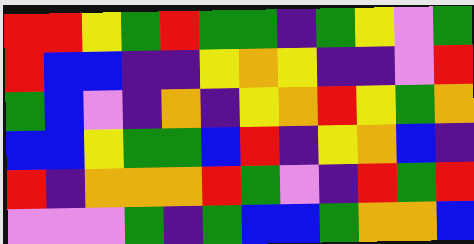[["red", "red", "yellow", "green", "red", "green", "green", "indigo", "green", "yellow", "violet", "green"], ["red", "blue", "blue", "indigo", "indigo", "yellow", "orange", "yellow", "indigo", "indigo", "violet", "red"], ["green", "blue", "violet", "indigo", "orange", "indigo", "yellow", "orange", "red", "yellow", "green", "orange"], ["blue", "blue", "yellow", "green", "green", "blue", "red", "indigo", "yellow", "orange", "blue", "indigo"], ["red", "indigo", "orange", "orange", "orange", "red", "green", "violet", "indigo", "red", "green", "red"], ["violet", "violet", "violet", "green", "indigo", "green", "blue", "blue", "green", "orange", "orange", "blue"]]